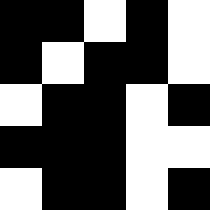[["black", "black", "white", "black", "white"], ["black", "white", "black", "black", "white"], ["white", "black", "black", "white", "black"], ["black", "black", "black", "white", "white"], ["white", "black", "black", "white", "black"]]